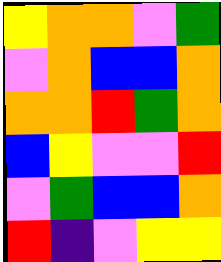[["yellow", "orange", "orange", "violet", "green"], ["violet", "orange", "blue", "blue", "orange"], ["orange", "orange", "red", "green", "orange"], ["blue", "yellow", "violet", "violet", "red"], ["violet", "green", "blue", "blue", "orange"], ["red", "indigo", "violet", "yellow", "yellow"]]